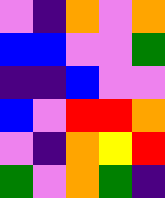[["violet", "indigo", "orange", "violet", "orange"], ["blue", "blue", "violet", "violet", "green"], ["indigo", "indigo", "blue", "violet", "violet"], ["blue", "violet", "red", "red", "orange"], ["violet", "indigo", "orange", "yellow", "red"], ["green", "violet", "orange", "green", "indigo"]]